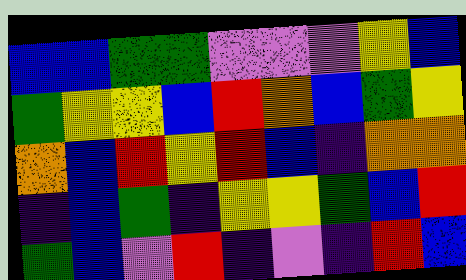[["blue", "blue", "green", "green", "violet", "violet", "violet", "yellow", "blue"], ["green", "yellow", "yellow", "blue", "red", "orange", "blue", "green", "yellow"], ["orange", "blue", "red", "yellow", "red", "blue", "indigo", "orange", "orange"], ["indigo", "blue", "green", "indigo", "yellow", "yellow", "green", "blue", "red"], ["green", "blue", "violet", "red", "indigo", "violet", "indigo", "red", "blue"]]